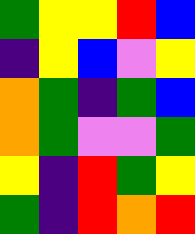[["green", "yellow", "yellow", "red", "blue"], ["indigo", "yellow", "blue", "violet", "yellow"], ["orange", "green", "indigo", "green", "blue"], ["orange", "green", "violet", "violet", "green"], ["yellow", "indigo", "red", "green", "yellow"], ["green", "indigo", "red", "orange", "red"]]